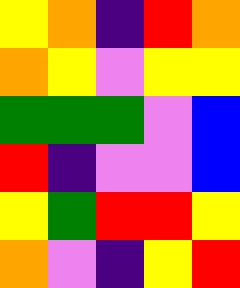[["yellow", "orange", "indigo", "red", "orange"], ["orange", "yellow", "violet", "yellow", "yellow"], ["green", "green", "green", "violet", "blue"], ["red", "indigo", "violet", "violet", "blue"], ["yellow", "green", "red", "red", "yellow"], ["orange", "violet", "indigo", "yellow", "red"]]